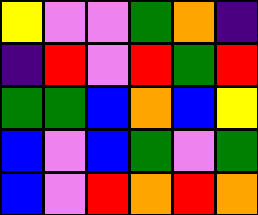[["yellow", "violet", "violet", "green", "orange", "indigo"], ["indigo", "red", "violet", "red", "green", "red"], ["green", "green", "blue", "orange", "blue", "yellow"], ["blue", "violet", "blue", "green", "violet", "green"], ["blue", "violet", "red", "orange", "red", "orange"]]